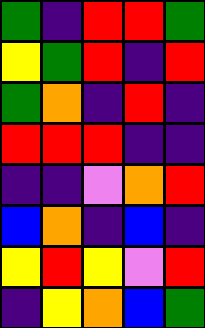[["green", "indigo", "red", "red", "green"], ["yellow", "green", "red", "indigo", "red"], ["green", "orange", "indigo", "red", "indigo"], ["red", "red", "red", "indigo", "indigo"], ["indigo", "indigo", "violet", "orange", "red"], ["blue", "orange", "indigo", "blue", "indigo"], ["yellow", "red", "yellow", "violet", "red"], ["indigo", "yellow", "orange", "blue", "green"]]